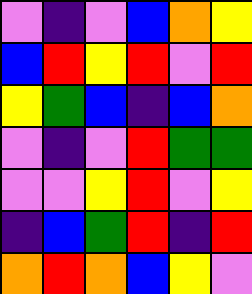[["violet", "indigo", "violet", "blue", "orange", "yellow"], ["blue", "red", "yellow", "red", "violet", "red"], ["yellow", "green", "blue", "indigo", "blue", "orange"], ["violet", "indigo", "violet", "red", "green", "green"], ["violet", "violet", "yellow", "red", "violet", "yellow"], ["indigo", "blue", "green", "red", "indigo", "red"], ["orange", "red", "orange", "blue", "yellow", "violet"]]